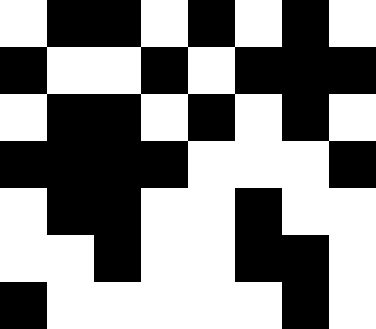[["white", "black", "black", "white", "black", "white", "black", "white"], ["black", "white", "white", "black", "white", "black", "black", "black"], ["white", "black", "black", "white", "black", "white", "black", "white"], ["black", "black", "black", "black", "white", "white", "white", "black"], ["white", "black", "black", "white", "white", "black", "white", "white"], ["white", "white", "black", "white", "white", "black", "black", "white"], ["black", "white", "white", "white", "white", "white", "black", "white"]]